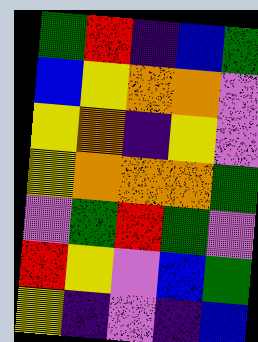[["green", "red", "indigo", "blue", "green"], ["blue", "yellow", "orange", "orange", "violet"], ["yellow", "orange", "indigo", "yellow", "violet"], ["yellow", "orange", "orange", "orange", "green"], ["violet", "green", "red", "green", "violet"], ["red", "yellow", "violet", "blue", "green"], ["yellow", "indigo", "violet", "indigo", "blue"]]